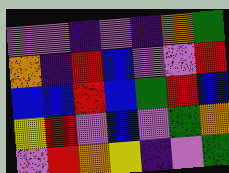[["violet", "violet", "indigo", "violet", "indigo", "orange", "green"], ["orange", "indigo", "red", "blue", "violet", "violet", "red"], ["blue", "blue", "red", "blue", "green", "red", "blue"], ["yellow", "red", "violet", "blue", "violet", "green", "orange"], ["violet", "red", "orange", "yellow", "indigo", "violet", "green"]]